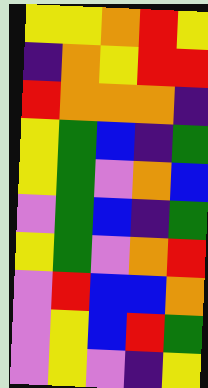[["yellow", "yellow", "orange", "red", "yellow"], ["indigo", "orange", "yellow", "red", "red"], ["red", "orange", "orange", "orange", "indigo"], ["yellow", "green", "blue", "indigo", "green"], ["yellow", "green", "violet", "orange", "blue"], ["violet", "green", "blue", "indigo", "green"], ["yellow", "green", "violet", "orange", "red"], ["violet", "red", "blue", "blue", "orange"], ["violet", "yellow", "blue", "red", "green"], ["violet", "yellow", "violet", "indigo", "yellow"]]